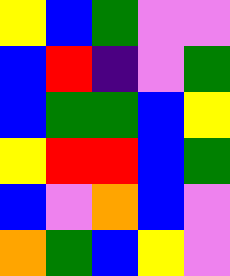[["yellow", "blue", "green", "violet", "violet"], ["blue", "red", "indigo", "violet", "green"], ["blue", "green", "green", "blue", "yellow"], ["yellow", "red", "red", "blue", "green"], ["blue", "violet", "orange", "blue", "violet"], ["orange", "green", "blue", "yellow", "violet"]]